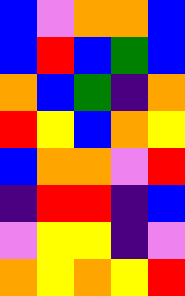[["blue", "violet", "orange", "orange", "blue"], ["blue", "red", "blue", "green", "blue"], ["orange", "blue", "green", "indigo", "orange"], ["red", "yellow", "blue", "orange", "yellow"], ["blue", "orange", "orange", "violet", "red"], ["indigo", "red", "red", "indigo", "blue"], ["violet", "yellow", "yellow", "indigo", "violet"], ["orange", "yellow", "orange", "yellow", "red"]]